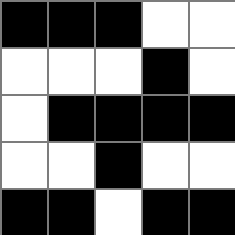[["black", "black", "black", "white", "white"], ["white", "white", "white", "black", "white"], ["white", "black", "black", "black", "black"], ["white", "white", "black", "white", "white"], ["black", "black", "white", "black", "black"]]